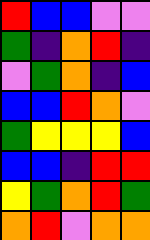[["red", "blue", "blue", "violet", "violet"], ["green", "indigo", "orange", "red", "indigo"], ["violet", "green", "orange", "indigo", "blue"], ["blue", "blue", "red", "orange", "violet"], ["green", "yellow", "yellow", "yellow", "blue"], ["blue", "blue", "indigo", "red", "red"], ["yellow", "green", "orange", "red", "green"], ["orange", "red", "violet", "orange", "orange"]]